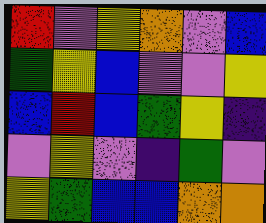[["red", "violet", "yellow", "orange", "violet", "blue"], ["green", "yellow", "blue", "violet", "violet", "yellow"], ["blue", "red", "blue", "green", "yellow", "indigo"], ["violet", "yellow", "violet", "indigo", "green", "violet"], ["yellow", "green", "blue", "blue", "orange", "orange"]]